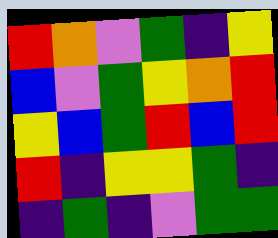[["red", "orange", "violet", "green", "indigo", "yellow"], ["blue", "violet", "green", "yellow", "orange", "red"], ["yellow", "blue", "green", "red", "blue", "red"], ["red", "indigo", "yellow", "yellow", "green", "indigo"], ["indigo", "green", "indigo", "violet", "green", "green"]]